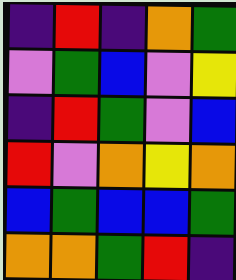[["indigo", "red", "indigo", "orange", "green"], ["violet", "green", "blue", "violet", "yellow"], ["indigo", "red", "green", "violet", "blue"], ["red", "violet", "orange", "yellow", "orange"], ["blue", "green", "blue", "blue", "green"], ["orange", "orange", "green", "red", "indigo"]]